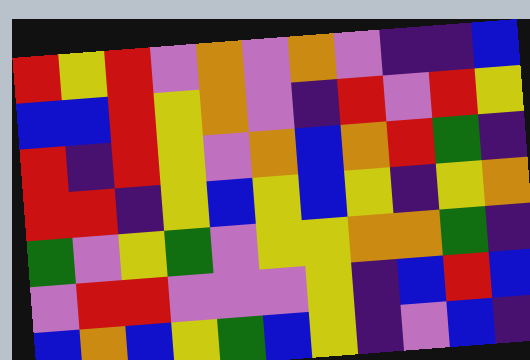[["red", "yellow", "red", "violet", "orange", "violet", "orange", "violet", "indigo", "indigo", "blue"], ["blue", "blue", "red", "yellow", "orange", "violet", "indigo", "red", "violet", "red", "yellow"], ["red", "indigo", "red", "yellow", "violet", "orange", "blue", "orange", "red", "green", "indigo"], ["red", "red", "indigo", "yellow", "blue", "yellow", "blue", "yellow", "indigo", "yellow", "orange"], ["green", "violet", "yellow", "green", "violet", "yellow", "yellow", "orange", "orange", "green", "indigo"], ["violet", "red", "red", "violet", "violet", "violet", "yellow", "indigo", "blue", "red", "blue"], ["blue", "orange", "blue", "yellow", "green", "blue", "yellow", "indigo", "violet", "blue", "indigo"]]